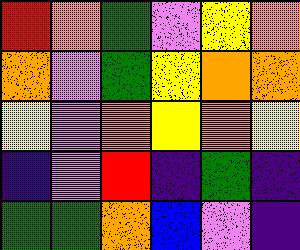[["red", "orange", "green", "violet", "yellow", "orange"], ["orange", "violet", "green", "yellow", "orange", "orange"], ["yellow", "violet", "orange", "yellow", "orange", "yellow"], ["indigo", "violet", "red", "indigo", "green", "indigo"], ["green", "green", "orange", "blue", "violet", "indigo"]]